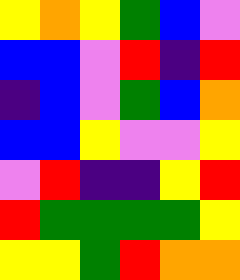[["yellow", "orange", "yellow", "green", "blue", "violet"], ["blue", "blue", "violet", "red", "indigo", "red"], ["indigo", "blue", "violet", "green", "blue", "orange"], ["blue", "blue", "yellow", "violet", "violet", "yellow"], ["violet", "red", "indigo", "indigo", "yellow", "red"], ["red", "green", "green", "green", "green", "yellow"], ["yellow", "yellow", "green", "red", "orange", "orange"]]